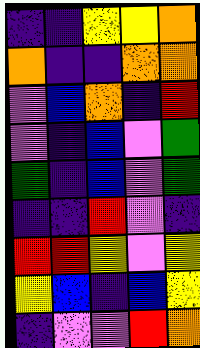[["indigo", "indigo", "yellow", "yellow", "orange"], ["orange", "indigo", "indigo", "orange", "orange"], ["violet", "blue", "orange", "indigo", "red"], ["violet", "indigo", "blue", "violet", "green"], ["green", "indigo", "blue", "violet", "green"], ["indigo", "indigo", "red", "violet", "indigo"], ["red", "red", "yellow", "violet", "yellow"], ["yellow", "blue", "indigo", "blue", "yellow"], ["indigo", "violet", "violet", "red", "orange"]]